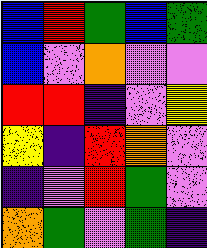[["blue", "red", "green", "blue", "green"], ["blue", "violet", "orange", "violet", "violet"], ["red", "red", "indigo", "violet", "yellow"], ["yellow", "indigo", "red", "orange", "violet"], ["indigo", "violet", "red", "green", "violet"], ["orange", "green", "violet", "green", "indigo"]]